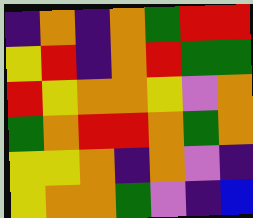[["indigo", "orange", "indigo", "orange", "green", "red", "red"], ["yellow", "red", "indigo", "orange", "red", "green", "green"], ["red", "yellow", "orange", "orange", "yellow", "violet", "orange"], ["green", "orange", "red", "red", "orange", "green", "orange"], ["yellow", "yellow", "orange", "indigo", "orange", "violet", "indigo"], ["yellow", "orange", "orange", "green", "violet", "indigo", "blue"]]